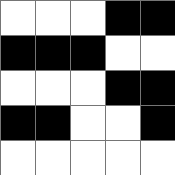[["white", "white", "white", "black", "black"], ["black", "black", "black", "white", "white"], ["white", "white", "white", "black", "black"], ["black", "black", "white", "white", "black"], ["white", "white", "white", "white", "white"]]